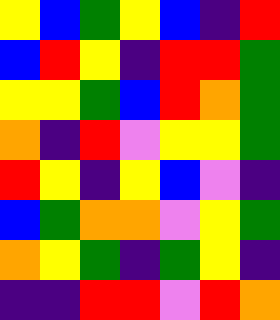[["yellow", "blue", "green", "yellow", "blue", "indigo", "red"], ["blue", "red", "yellow", "indigo", "red", "red", "green"], ["yellow", "yellow", "green", "blue", "red", "orange", "green"], ["orange", "indigo", "red", "violet", "yellow", "yellow", "green"], ["red", "yellow", "indigo", "yellow", "blue", "violet", "indigo"], ["blue", "green", "orange", "orange", "violet", "yellow", "green"], ["orange", "yellow", "green", "indigo", "green", "yellow", "indigo"], ["indigo", "indigo", "red", "red", "violet", "red", "orange"]]